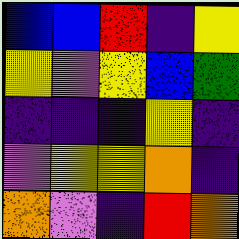[["blue", "blue", "red", "indigo", "yellow"], ["yellow", "violet", "yellow", "blue", "green"], ["indigo", "indigo", "indigo", "yellow", "indigo"], ["violet", "yellow", "yellow", "orange", "indigo"], ["orange", "violet", "indigo", "red", "orange"]]